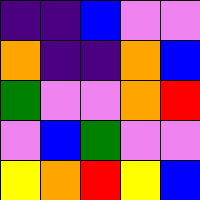[["indigo", "indigo", "blue", "violet", "violet"], ["orange", "indigo", "indigo", "orange", "blue"], ["green", "violet", "violet", "orange", "red"], ["violet", "blue", "green", "violet", "violet"], ["yellow", "orange", "red", "yellow", "blue"]]